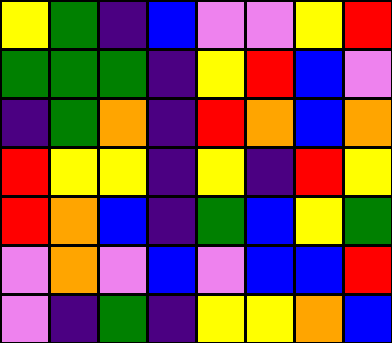[["yellow", "green", "indigo", "blue", "violet", "violet", "yellow", "red"], ["green", "green", "green", "indigo", "yellow", "red", "blue", "violet"], ["indigo", "green", "orange", "indigo", "red", "orange", "blue", "orange"], ["red", "yellow", "yellow", "indigo", "yellow", "indigo", "red", "yellow"], ["red", "orange", "blue", "indigo", "green", "blue", "yellow", "green"], ["violet", "orange", "violet", "blue", "violet", "blue", "blue", "red"], ["violet", "indigo", "green", "indigo", "yellow", "yellow", "orange", "blue"]]